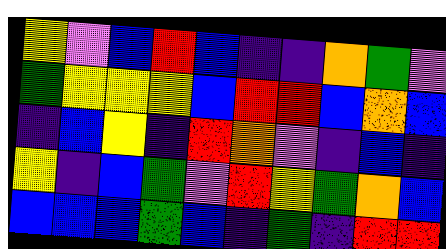[["yellow", "violet", "blue", "red", "blue", "indigo", "indigo", "orange", "green", "violet"], ["green", "yellow", "yellow", "yellow", "blue", "red", "red", "blue", "orange", "blue"], ["indigo", "blue", "yellow", "indigo", "red", "orange", "violet", "indigo", "blue", "indigo"], ["yellow", "indigo", "blue", "green", "violet", "red", "yellow", "green", "orange", "blue"], ["blue", "blue", "blue", "green", "blue", "indigo", "green", "indigo", "red", "red"]]